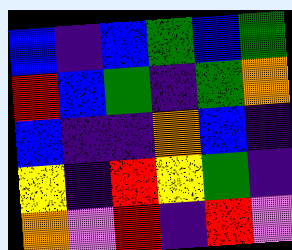[["blue", "indigo", "blue", "green", "blue", "green"], ["red", "blue", "green", "indigo", "green", "orange"], ["blue", "indigo", "indigo", "orange", "blue", "indigo"], ["yellow", "indigo", "red", "yellow", "green", "indigo"], ["orange", "violet", "red", "indigo", "red", "violet"]]